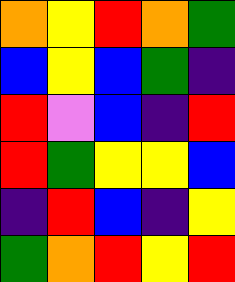[["orange", "yellow", "red", "orange", "green"], ["blue", "yellow", "blue", "green", "indigo"], ["red", "violet", "blue", "indigo", "red"], ["red", "green", "yellow", "yellow", "blue"], ["indigo", "red", "blue", "indigo", "yellow"], ["green", "orange", "red", "yellow", "red"]]